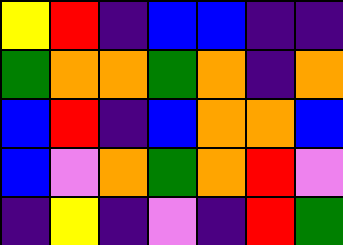[["yellow", "red", "indigo", "blue", "blue", "indigo", "indigo"], ["green", "orange", "orange", "green", "orange", "indigo", "orange"], ["blue", "red", "indigo", "blue", "orange", "orange", "blue"], ["blue", "violet", "orange", "green", "orange", "red", "violet"], ["indigo", "yellow", "indigo", "violet", "indigo", "red", "green"]]